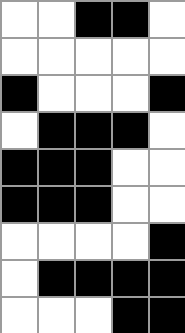[["white", "white", "black", "black", "white"], ["white", "white", "white", "white", "white"], ["black", "white", "white", "white", "black"], ["white", "black", "black", "black", "white"], ["black", "black", "black", "white", "white"], ["black", "black", "black", "white", "white"], ["white", "white", "white", "white", "black"], ["white", "black", "black", "black", "black"], ["white", "white", "white", "black", "black"]]